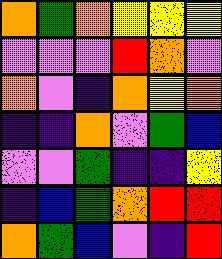[["orange", "green", "orange", "yellow", "yellow", "yellow"], ["violet", "violet", "violet", "red", "orange", "violet"], ["orange", "violet", "indigo", "orange", "yellow", "orange"], ["indigo", "indigo", "orange", "violet", "green", "blue"], ["violet", "violet", "green", "indigo", "indigo", "yellow"], ["indigo", "blue", "green", "orange", "red", "red"], ["orange", "green", "blue", "violet", "indigo", "red"]]